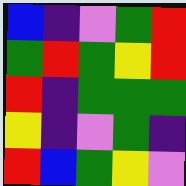[["blue", "indigo", "violet", "green", "red"], ["green", "red", "green", "yellow", "red"], ["red", "indigo", "green", "green", "green"], ["yellow", "indigo", "violet", "green", "indigo"], ["red", "blue", "green", "yellow", "violet"]]